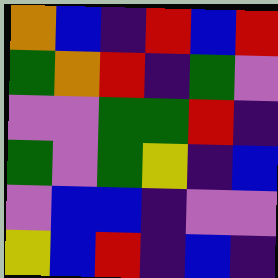[["orange", "blue", "indigo", "red", "blue", "red"], ["green", "orange", "red", "indigo", "green", "violet"], ["violet", "violet", "green", "green", "red", "indigo"], ["green", "violet", "green", "yellow", "indigo", "blue"], ["violet", "blue", "blue", "indigo", "violet", "violet"], ["yellow", "blue", "red", "indigo", "blue", "indigo"]]